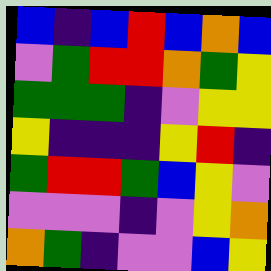[["blue", "indigo", "blue", "red", "blue", "orange", "blue"], ["violet", "green", "red", "red", "orange", "green", "yellow"], ["green", "green", "green", "indigo", "violet", "yellow", "yellow"], ["yellow", "indigo", "indigo", "indigo", "yellow", "red", "indigo"], ["green", "red", "red", "green", "blue", "yellow", "violet"], ["violet", "violet", "violet", "indigo", "violet", "yellow", "orange"], ["orange", "green", "indigo", "violet", "violet", "blue", "yellow"]]